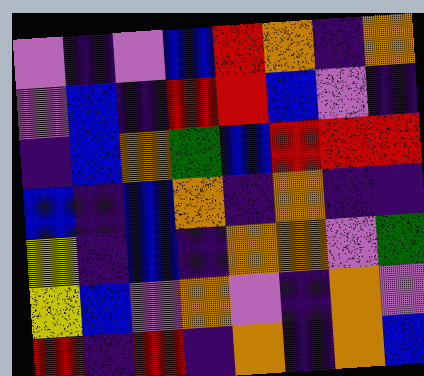[["violet", "indigo", "violet", "blue", "red", "orange", "indigo", "orange"], ["violet", "blue", "indigo", "red", "red", "blue", "violet", "indigo"], ["indigo", "blue", "orange", "green", "blue", "red", "red", "red"], ["blue", "indigo", "blue", "orange", "indigo", "orange", "indigo", "indigo"], ["yellow", "indigo", "blue", "indigo", "orange", "orange", "violet", "green"], ["yellow", "blue", "violet", "orange", "violet", "indigo", "orange", "violet"], ["red", "indigo", "red", "indigo", "orange", "indigo", "orange", "blue"]]